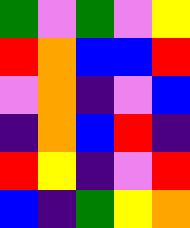[["green", "violet", "green", "violet", "yellow"], ["red", "orange", "blue", "blue", "red"], ["violet", "orange", "indigo", "violet", "blue"], ["indigo", "orange", "blue", "red", "indigo"], ["red", "yellow", "indigo", "violet", "red"], ["blue", "indigo", "green", "yellow", "orange"]]